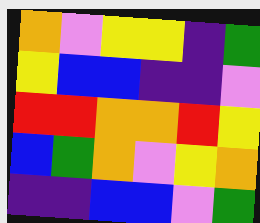[["orange", "violet", "yellow", "yellow", "indigo", "green"], ["yellow", "blue", "blue", "indigo", "indigo", "violet"], ["red", "red", "orange", "orange", "red", "yellow"], ["blue", "green", "orange", "violet", "yellow", "orange"], ["indigo", "indigo", "blue", "blue", "violet", "green"]]